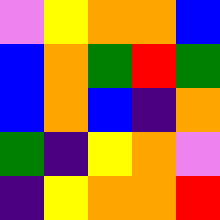[["violet", "yellow", "orange", "orange", "blue"], ["blue", "orange", "green", "red", "green"], ["blue", "orange", "blue", "indigo", "orange"], ["green", "indigo", "yellow", "orange", "violet"], ["indigo", "yellow", "orange", "orange", "red"]]